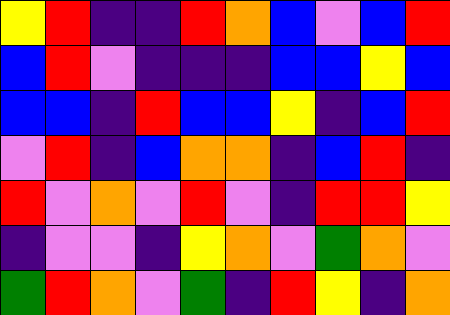[["yellow", "red", "indigo", "indigo", "red", "orange", "blue", "violet", "blue", "red"], ["blue", "red", "violet", "indigo", "indigo", "indigo", "blue", "blue", "yellow", "blue"], ["blue", "blue", "indigo", "red", "blue", "blue", "yellow", "indigo", "blue", "red"], ["violet", "red", "indigo", "blue", "orange", "orange", "indigo", "blue", "red", "indigo"], ["red", "violet", "orange", "violet", "red", "violet", "indigo", "red", "red", "yellow"], ["indigo", "violet", "violet", "indigo", "yellow", "orange", "violet", "green", "orange", "violet"], ["green", "red", "orange", "violet", "green", "indigo", "red", "yellow", "indigo", "orange"]]